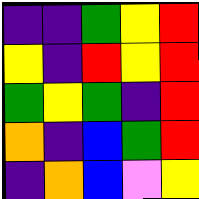[["indigo", "indigo", "green", "yellow", "red"], ["yellow", "indigo", "red", "yellow", "red"], ["green", "yellow", "green", "indigo", "red"], ["orange", "indigo", "blue", "green", "red"], ["indigo", "orange", "blue", "violet", "yellow"]]